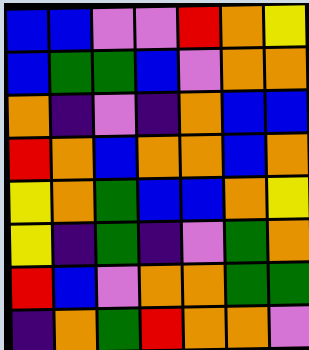[["blue", "blue", "violet", "violet", "red", "orange", "yellow"], ["blue", "green", "green", "blue", "violet", "orange", "orange"], ["orange", "indigo", "violet", "indigo", "orange", "blue", "blue"], ["red", "orange", "blue", "orange", "orange", "blue", "orange"], ["yellow", "orange", "green", "blue", "blue", "orange", "yellow"], ["yellow", "indigo", "green", "indigo", "violet", "green", "orange"], ["red", "blue", "violet", "orange", "orange", "green", "green"], ["indigo", "orange", "green", "red", "orange", "orange", "violet"]]